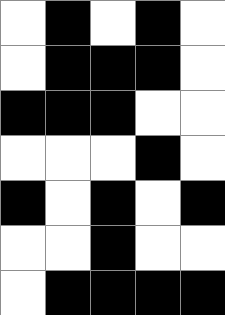[["white", "black", "white", "black", "white"], ["white", "black", "black", "black", "white"], ["black", "black", "black", "white", "white"], ["white", "white", "white", "black", "white"], ["black", "white", "black", "white", "black"], ["white", "white", "black", "white", "white"], ["white", "black", "black", "black", "black"]]